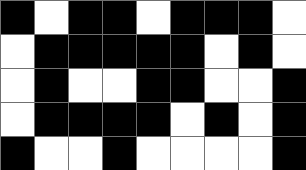[["black", "white", "black", "black", "white", "black", "black", "black", "white"], ["white", "black", "black", "black", "black", "black", "white", "black", "white"], ["white", "black", "white", "white", "black", "black", "white", "white", "black"], ["white", "black", "black", "black", "black", "white", "black", "white", "black"], ["black", "white", "white", "black", "white", "white", "white", "white", "black"]]